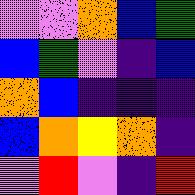[["violet", "violet", "orange", "blue", "green"], ["blue", "green", "violet", "indigo", "blue"], ["orange", "blue", "indigo", "indigo", "indigo"], ["blue", "orange", "yellow", "orange", "indigo"], ["violet", "red", "violet", "indigo", "red"]]